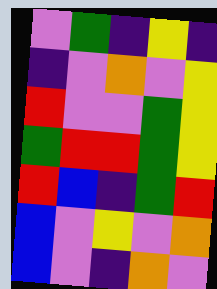[["violet", "green", "indigo", "yellow", "indigo"], ["indigo", "violet", "orange", "violet", "yellow"], ["red", "violet", "violet", "green", "yellow"], ["green", "red", "red", "green", "yellow"], ["red", "blue", "indigo", "green", "red"], ["blue", "violet", "yellow", "violet", "orange"], ["blue", "violet", "indigo", "orange", "violet"]]